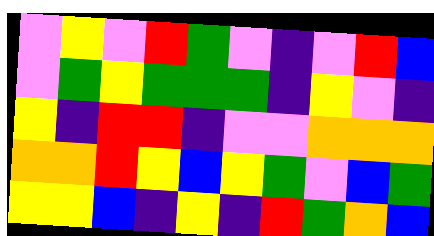[["violet", "yellow", "violet", "red", "green", "violet", "indigo", "violet", "red", "blue"], ["violet", "green", "yellow", "green", "green", "green", "indigo", "yellow", "violet", "indigo"], ["yellow", "indigo", "red", "red", "indigo", "violet", "violet", "orange", "orange", "orange"], ["orange", "orange", "red", "yellow", "blue", "yellow", "green", "violet", "blue", "green"], ["yellow", "yellow", "blue", "indigo", "yellow", "indigo", "red", "green", "orange", "blue"]]